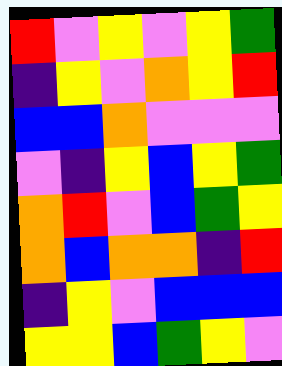[["red", "violet", "yellow", "violet", "yellow", "green"], ["indigo", "yellow", "violet", "orange", "yellow", "red"], ["blue", "blue", "orange", "violet", "violet", "violet"], ["violet", "indigo", "yellow", "blue", "yellow", "green"], ["orange", "red", "violet", "blue", "green", "yellow"], ["orange", "blue", "orange", "orange", "indigo", "red"], ["indigo", "yellow", "violet", "blue", "blue", "blue"], ["yellow", "yellow", "blue", "green", "yellow", "violet"]]